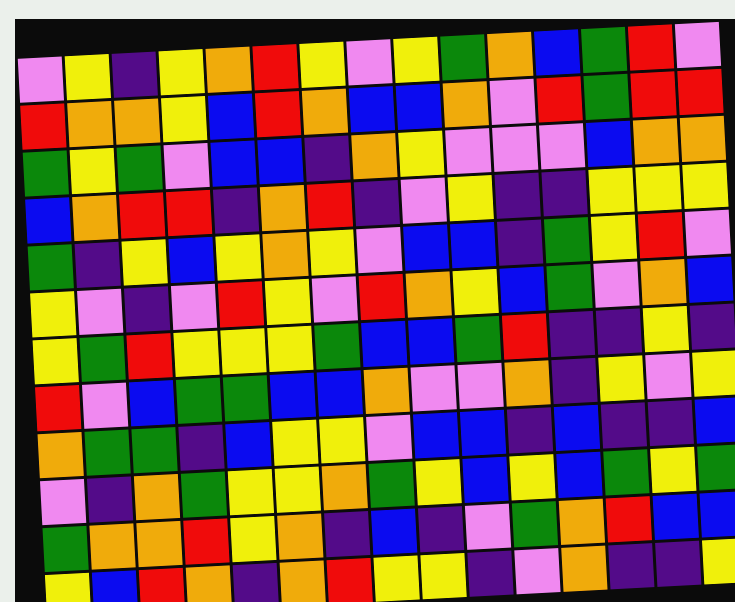[["violet", "yellow", "indigo", "yellow", "orange", "red", "yellow", "violet", "yellow", "green", "orange", "blue", "green", "red", "violet"], ["red", "orange", "orange", "yellow", "blue", "red", "orange", "blue", "blue", "orange", "violet", "red", "green", "red", "red"], ["green", "yellow", "green", "violet", "blue", "blue", "indigo", "orange", "yellow", "violet", "violet", "violet", "blue", "orange", "orange"], ["blue", "orange", "red", "red", "indigo", "orange", "red", "indigo", "violet", "yellow", "indigo", "indigo", "yellow", "yellow", "yellow"], ["green", "indigo", "yellow", "blue", "yellow", "orange", "yellow", "violet", "blue", "blue", "indigo", "green", "yellow", "red", "violet"], ["yellow", "violet", "indigo", "violet", "red", "yellow", "violet", "red", "orange", "yellow", "blue", "green", "violet", "orange", "blue"], ["yellow", "green", "red", "yellow", "yellow", "yellow", "green", "blue", "blue", "green", "red", "indigo", "indigo", "yellow", "indigo"], ["red", "violet", "blue", "green", "green", "blue", "blue", "orange", "violet", "violet", "orange", "indigo", "yellow", "violet", "yellow"], ["orange", "green", "green", "indigo", "blue", "yellow", "yellow", "violet", "blue", "blue", "indigo", "blue", "indigo", "indigo", "blue"], ["violet", "indigo", "orange", "green", "yellow", "yellow", "orange", "green", "yellow", "blue", "yellow", "blue", "green", "yellow", "green"], ["green", "orange", "orange", "red", "yellow", "orange", "indigo", "blue", "indigo", "violet", "green", "orange", "red", "blue", "blue"], ["yellow", "blue", "red", "orange", "indigo", "orange", "red", "yellow", "yellow", "indigo", "violet", "orange", "indigo", "indigo", "yellow"]]